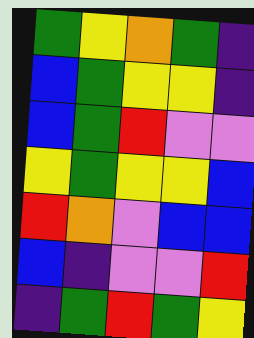[["green", "yellow", "orange", "green", "indigo"], ["blue", "green", "yellow", "yellow", "indigo"], ["blue", "green", "red", "violet", "violet"], ["yellow", "green", "yellow", "yellow", "blue"], ["red", "orange", "violet", "blue", "blue"], ["blue", "indigo", "violet", "violet", "red"], ["indigo", "green", "red", "green", "yellow"]]